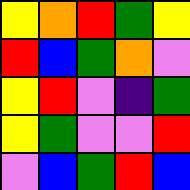[["yellow", "orange", "red", "green", "yellow"], ["red", "blue", "green", "orange", "violet"], ["yellow", "red", "violet", "indigo", "green"], ["yellow", "green", "violet", "violet", "red"], ["violet", "blue", "green", "red", "blue"]]